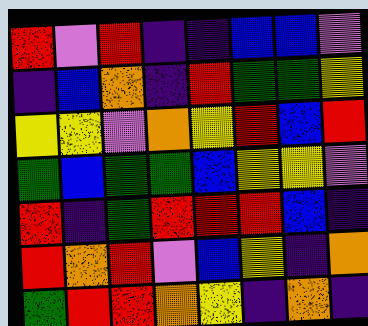[["red", "violet", "red", "indigo", "indigo", "blue", "blue", "violet"], ["indigo", "blue", "orange", "indigo", "red", "green", "green", "yellow"], ["yellow", "yellow", "violet", "orange", "yellow", "red", "blue", "red"], ["green", "blue", "green", "green", "blue", "yellow", "yellow", "violet"], ["red", "indigo", "green", "red", "red", "red", "blue", "indigo"], ["red", "orange", "red", "violet", "blue", "yellow", "indigo", "orange"], ["green", "red", "red", "orange", "yellow", "indigo", "orange", "indigo"]]